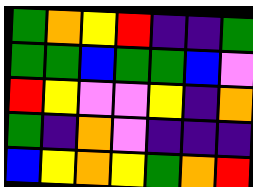[["green", "orange", "yellow", "red", "indigo", "indigo", "green"], ["green", "green", "blue", "green", "green", "blue", "violet"], ["red", "yellow", "violet", "violet", "yellow", "indigo", "orange"], ["green", "indigo", "orange", "violet", "indigo", "indigo", "indigo"], ["blue", "yellow", "orange", "yellow", "green", "orange", "red"]]